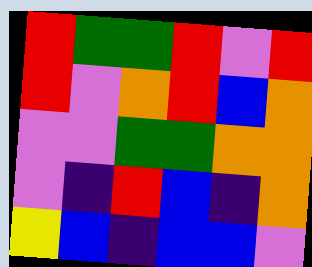[["red", "green", "green", "red", "violet", "red"], ["red", "violet", "orange", "red", "blue", "orange"], ["violet", "violet", "green", "green", "orange", "orange"], ["violet", "indigo", "red", "blue", "indigo", "orange"], ["yellow", "blue", "indigo", "blue", "blue", "violet"]]